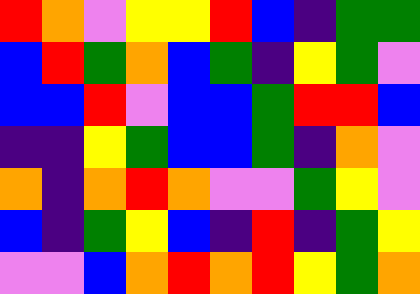[["red", "orange", "violet", "yellow", "yellow", "red", "blue", "indigo", "green", "green"], ["blue", "red", "green", "orange", "blue", "green", "indigo", "yellow", "green", "violet"], ["blue", "blue", "red", "violet", "blue", "blue", "green", "red", "red", "blue"], ["indigo", "indigo", "yellow", "green", "blue", "blue", "green", "indigo", "orange", "violet"], ["orange", "indigo", "orange", "red", "orange", "violet", "violet", "green", "yellow", "violet"], ["blue", "indigo", "green", "yellow", "blue", "indigo", "red", "indigo", "green", "yellow"], ["violet", "violet", "blue", "orange", "red", "orange", "red", "yellow", "green", "orange"]]